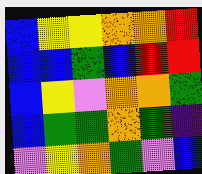[["blue", "yellow", "yellow", "orange", "orange", "red"], ["blue", "blue", "green", "blue", "red", "red"], ["blue", "yellow", "violet", "orange", "orange", "green"], ["blue", "green", "green", "orange", "green", "indigo"], ["violet", "yellow", "orange", "green", "violet", "blue"]]